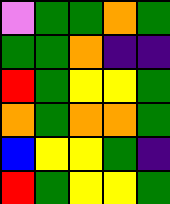[["violet", "green", "green", "orange", "green"], ["green", "green", "orange", "indigo", "indigo"], ["red", "green", "yellow", "yellow", "green"], ["orange", "green", "orange", "orange", "green"], ["blue", "yellow", "yellow", "green", "indigo"], ["red", "green", "yellow", "yellow", "green"]]